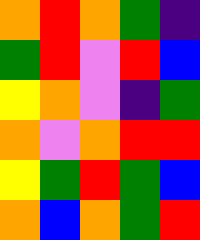[["orange", "red", "orange", "green", "indigo"], ["green", "red", "violet", "red", "blue"], ["yellow", "orange", "violet", "indigo", "green"], ["orange", "violet", "orange", "red", "red"], ["yellow", "green", "red", "green", "blue"], ["orange", "blue", "orange", "green", "red"]]